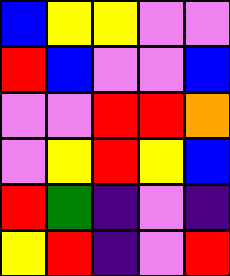[["blue", "yellow", "yellow", "violet", "violet"], ["red", "blue", "violet", "violet", "blue"], ["violet", "violet", "red", "red", "orange"], ["violet", "yellow", "red", "yellow", "blue"], ["red", "green", "indigo", "violet", "indigo"], ["yellow", "red", "indigo", "violet", "red"]]